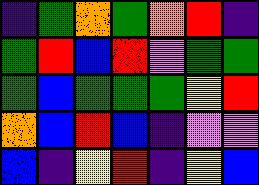[["indigo", "green", "orange", "green", "orange", "red", "indigo"], ["green", "red", "blue", "red", "violet", "green", "green"], ["green", "blue", "green", "green", "green", "yellow", "red"], ["orange", "blue", "red", "blue", "indigo", "violet", "violet"], ["blue", "indigo", "yellow", "red", "indigo", "yellow", "blue"]]